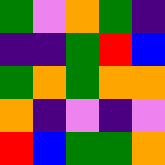[["green", "violet", "orange", "green", "indigo"], ["indigo", "indigo", "green", "red", "blue"], ["green", "orange", "green", "orange", "orange"], ["orange", "indigo", "violet", "indigo", "violet"], ["red", "blue", "green", "green", "orange"]]